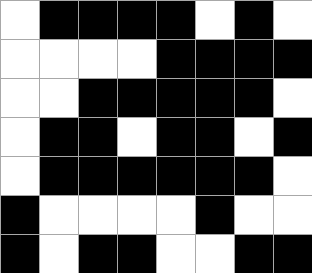[["white", "black", "black", "black", "black", "white", "black", "white"], ["white", "white", "white", "white", "black", "black", "black", "black"], ["white", "white", "black", "black", "black", "black", "black", "white"], ["white", "black", "black", "white", "black", "black", "white", "black"], ["white", "black", "black", "black", "black", "black", "black", "white"], ["black", "white", "white", "white", "white", "black", "white", "white"], ["black", "white", "black", "black", "white", "white", "black", "black"]]